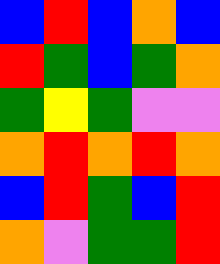[["blue", "red", "blue", "orange", "blue"], ["red", "green", "blue", "green", "orange"], ["green", "yellow", "green", "violet", "violet"], ["orange", "red", "orange", "red", "orange"], ["blue", "red", "green", "blue", "red"], ["orange", "violet", "green", "green", "red"]]